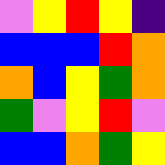[["violet", "yellow", "red", "yellow", "indigo"], ["blue", "blue", "blue", "red", "orange"], ["orange", "blue", "yellow", "green", "orange"], ["green", "violet", "yellow", "red", "violet"], ["blue", "blue", "orange", "green", "yellow"]]